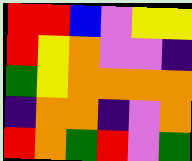[["red", "red", "blue", "violet", "yellow", "yellow"], ["red", "yellow", "orange", "violet", "violet", "indigo"], ["green", "yellow", "orange", "orange", "orange", "orange"], ["indigo", "orange", "orange", "indigo", "violet", "orange"], ["red", "orange", "green", "red", "violet", "green"]]